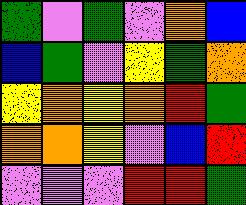[["green", "violet", "green", "violet", "orange", "blue"], ["blue", "green", "violet", "yellow", "green", "orange"], ["yellow", "orange", "yellow", "orange", "red", "green"], ["orange", "orange", "yellow", "violet", "blue", "red"], ["violet", "violet", "violet", "red", "red", "green"]]